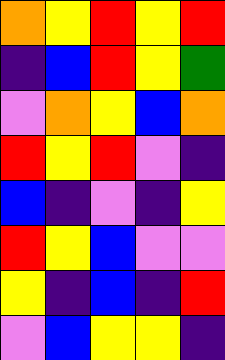[["orange", "yellow", "red", "yellow", "red"], ["indigo", "blue", "red", "yellow", "green"], ["violet", "orange", "yellow", "blue", "orange"], ["red", "yellow", "red", "violet", "indigo"], ["blue", "indigo", "violet", "indigo", "yellow"], ["red", "yellow", "blue", "violet", "violet"], ["yellow", "indigo", "blue", "indigo", "red"], ["violet", "blue", "yellow", "yellow", "indigo"]]